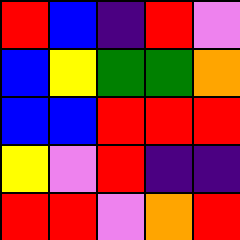[["red", "blue", "indigo", "red", "violet"], ["blue", "yellow", "green", "green", "orange"], ["blue", "blue", "red", "red", "red"], ["yellow", "violet", "red", "indigo", "indigo"], ["red", "red", "violet", "orange", "red"]]